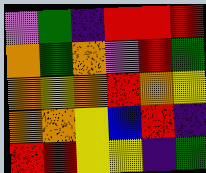[["violet", "green", "indigo", "red", "red", "red"], ["orange", "green", "orange", "violet", "red", "green"], ["orange", "yellow", "orange", "red", "orange", "yellow"], ["orange", "orange", "yellow", "blue", "red", "indigo"], ["red", "red", "yellow", "yellow", "indigo", "green"]]